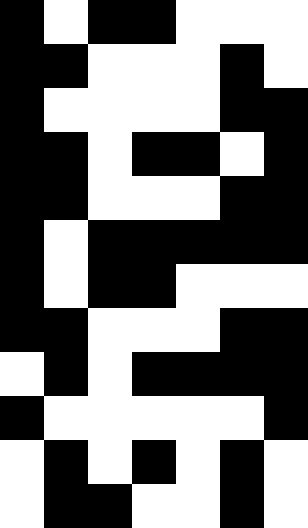[["black", "white", "black", "black", "white", "white", "white"], ["black", "black", "white", "white", "white", "black", "white"], ["black", "white", "white", "white", "white", "black", "black"], ["black", "black", "white", "black", "black", "white", "black"], ["black", "black", "white", "white", "white", "black", "black"], ["black", "white", "black", "black", "black", "black", "black"], ["black", "white", "black", "black", "white", "white", "white"], ["black", "black", "white", "white", "white", "black", "black"], ["white", "black", "white", "black", "black", "black", "black"], ["black", "white", "white", "white", "white", "white", "black"], ["white", "black", "white", "black", "white", "black", "white"], ["white", "black", "black", "white", "white", "black", "white"]]